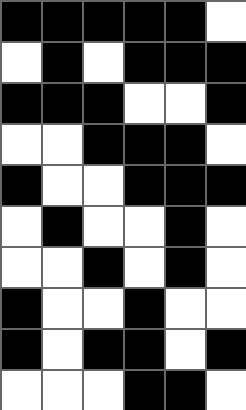[["black", "black", "black", "black", "black", "white"], ["white", "black", "white", "black", "black", "black"], ["black", "black", "black", "white", "white", "black"], ["white", "white", "black", "black", "black", "white"], ["black", "white", "white", "black", "black", "black"], ["white", "black", "white", "white", "black", "white"], ["white", "white", "black", "white", "black", "white"], ["black", "white", "white", "black", "white", "white"], ["black", "white", "black", "black", "white", "black"], ["white", "white", "white", "black", "black", "white"]]